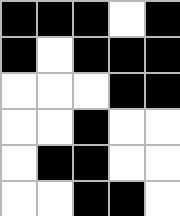[["black", "black", "black", "white", "black"], ["black", "white", "black", "black", "black"], ["white", "white", "white", "black", "black"], ["white", "white", "black", "white", "white"], ["white", "black", "black", "white", "white"], ["white", "white", "black", "black", "white"]]